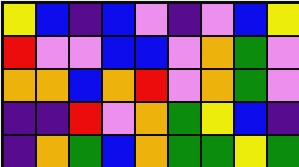[["yellow", "blue", "indigo", "blue", "violet", "indigo", "violet", "blue", "yellow"], ["red", "violet", "violet", "blue", "blue", "violet", "orange", "green", "violet"], ["orange", "orange", "blue", "orange", "red", "violet", "orange", "green", "violet"], ["indigo", "indigo", "red", "violet", "orange", "green", "yellow", "blue", "indigo"], ["indigo", "orange", "green", "blue", "orange", "green", "green", "yellow", "green"]]